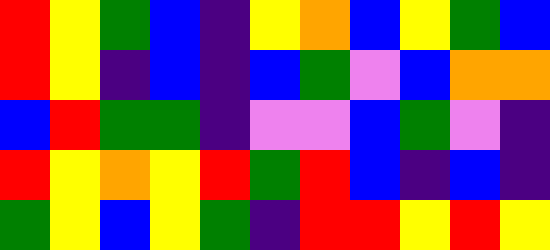[["red", "yellow", "green", "blue", "indigo", "yellow", "orange", "blue", "yellow", "green", "blue"], ["red", "yellow", "indigo", "blue", "indigo", "blue", "green", "violet", "blue", "orange", "orange"], ["blue", "red", "green", "green", "indigo", "violet", "violet", "blue", "green", "violet", "indigo"], ["red", "yellow", "orange", "yellow", "red", "green", "red", "blue", "indigo", "blue", "indigo"], ["green", "yellow", "blue", "yellow", "green", "indigo", "red", "red", "yellow", "red", "yellow"]]